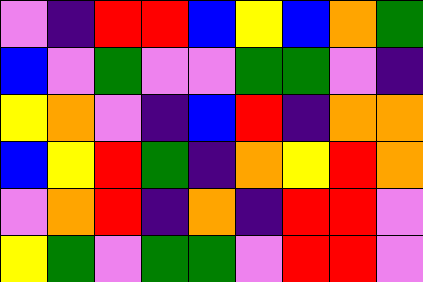[["violet", "indigo", "red", "red", "blue", "yellow", "blue", "orange", "green"], ["blue", "violet", "green", "violet", "violet", "green", "green", "violet", "indigo"], ["yellow", "orange", "violet", "indigo", "blue", "red", "indigo", "orange", "orange"], ["blue", "yellow", "red", "green", "indigo", "orange", "yellow", "red", "orange"], ["violet", "orange", "red", "indigo", "orange", "indigo", "red", "red", "violet"], ["yellow", "green", "violet", "green", "green", "violet", "red", "red", "violet"]]